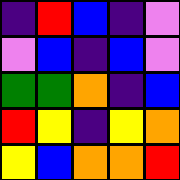[["indigo", "red", "blue", "indigo", "violet"], ["violet", "blue", "indigo", "blue", "violet"], ["green", "green", "orange", "indigo", "blue"], ["red", "yellow", "indigo", "yellow", "orange"], ["yellow", "blue", "orange", "orange", "red"]]